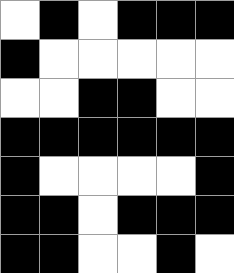[["white", "black", "white", "black", "black", "black"], ["black", "white", "white", "white", "white", "white"], ["white", "white", "black", "black", "white", "white"], ["black", "black", "black", "black", "black", "black"], ["black", "white", "white", "white", "white", "black"], ["black", "black", "white", "black", "black", "black"], ["black", "black", "white", "white", "black", "white"]]